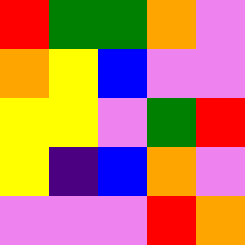[["red", "green", "green", "orange", "violet"], ["orange", "yellow", "blue", "violet", "violet"], ["yellow", "yellow", "violet", "green", "red"], ["yellow", "indigo", "blue", "orange", "violet"], ["violet", "violet", "violet", "red", "orange"]]